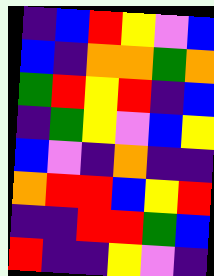[["indigo", "blue", "red", "yellow", "violet", "blue"], ["blue", "indigo", "orange", "orange", "green", "orange"], ["green", "red", "yellow", "red", "indigo", "blue"], ["indigo", "green", "yellow", "violet", "blue", "yellow"], ["blue", "violet", "indigo", "orange", "indigo", "indigo"], ["orange", "red", "red", "blue", "yellow", "red"], ["indigo", "indigo", "red", "red", "green", "blue"], ["red", "indigo", "indigo", "yellow", "violet", "indigo"]]